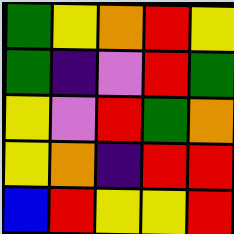[["green", "yellow", "orange", "red", "yellow"], ["green", "indigo", "violet", "red", "green"], ["yellow", "violet", "red", "green", "orange"], ["yellow", "orange", "indigo", "red", "red"], ["blue", "red", "yellow", "yellow", "red"]]